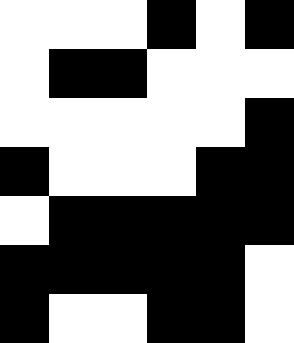[["white", "white", "white", "black", "white", "black"], ["white", "black", "black", "white", "white", "white"], ["white", "white", "white", "white", "white", "black"], ["black", "white", "white", "white", "black", "black"], ["white", "black", "black", "black", "black", "black"], ["black", "black", "black", "black", "black", "white"], ["black", "white", "white", "black", "black", "white"]]